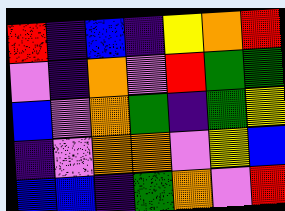[["red", "indigo", "blue", "indigo", "yellow", "orange", "red"], ["violet", "indigo", "orange", "violet", "red", "green", "green"], ["blue", "violet", "orange", "green", "indigo", "green", "yellow"], ["indigo", "violet", "orange", "orange", "violet", "yellow", "blue"], ["blue", "blue", "indigo", "green", "orange", "violet", "red"]]